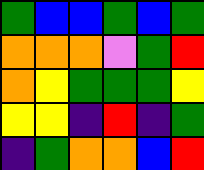[["green", "blue", "blue", "green", "blue", "green"], ["orange", "orange", "orange", "violet", "green", "red"], ["orange", "yellow", "green", "green", "green", "yellow"], ["yellow", "yellow", "indigo", "red", "indigo", "green"], ["indigo", "green", "orange", "orange", "blue", "red"]]